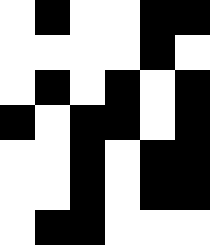[["white", "black", "white", "white", "black", "black"], ["white", "white", "white", "white", "black", "white"], ["white", "black", "white", "black", "white", "black"], ["black", "white", "black", "black", "white", "black"], ["white", "white", "black", "white", "black", "black"], ["white", "white", "black", "white", "black", "black"], ["white", "black", "black", "white", "white", "white"]]